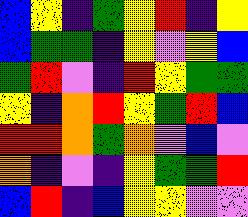[["blue", "yellow", "indigo", "green", "yellow", "red", "indigo", "yellow"], ["blue", "green", "green", "indigo", "yellow", "violet", "yellow", "blue"], ["green", "red", "violet", "indigo", "red", "yellow", "green", "green"], ["yellow", "indigo", "orange", "red", "yellow", "green", "red", "blue"], ["red", "red", "orange", "green", "orange", "violet", "blue", "violet"], ["orange", "indigo", "violet", "indigo", "yellow", "green", "green", "red"], ["blue", "red", "indigo", "blue", "yellow", "yellow", "violet", "violet"]]